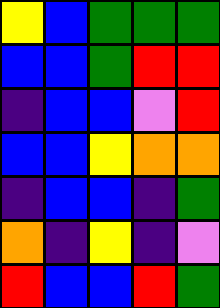[["yellow", "blue", "green", "green", "green"], ["blue", "blue", "green", "red", "red"], ["indigo", "blue", "blue", "violet", "red"], ["blue", "blue", "yellow", "orange", "orange"], ["indigo", "blue", "blue", "indigo", "green"], ["orange", "indigo", "yellow", "indigo", "violet"], ["red", "blue", "blue", "red", "green"]]